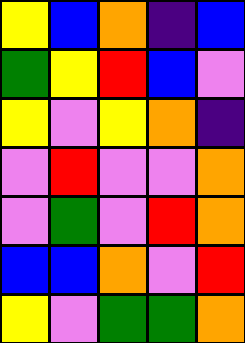[["yellow", "blue", "orange", "indigo", "blue"], ["green", "yellow", "red", "blue", "violet"], ["yellow", "violet", "yellow", "orange", "indigo"], ["violet", "red", "violet", "violet", "orange"], ["violet", "green", "violet", "red", "orange"], ["blue", "blue", "orange", "violet", "red"], ["yellow", "violet", "green", "green", "orange"]]